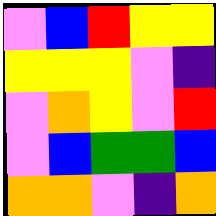[["violet", "blue", "red", "yellow", "yellow"], ["yellow", "yellow", "yellow", "violet", "indigo"], ["violet", "orange", "yellow", "violet", "red"], ["violet", "blue", "green", "green", "blue"], ["orange", "orange", "violet", "indigo", "orange"]]